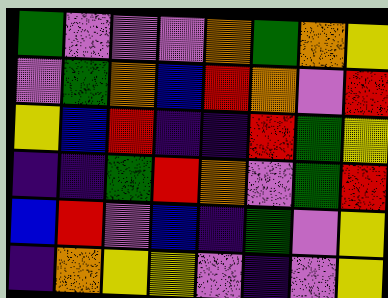[["green", "violet", "violet", "violet", "orange", "green", "orange", "yellow"], ["violet", "green", "orange", "blue", "red", "orange", "violet", "red"], ["yellow", "blue", "red", "indigo", "indigo", "red", "green", "yellow"], ["indigo", "indigo", "green", "red", "orange", "violet", "green", "red"], ["blue", "red", "violet", "blue", "indigo", "green", "violet", "yellow"], ["indigo", "orange", "yellow", "yellow", "violet", "indigo", "violet", "yellow"]]